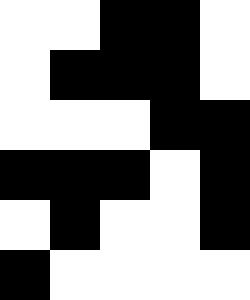[["white", "white", "black", "black", "white"], ["white", "black", "black", "black", "white"], ["white", "white", "white", "black", "black"], ["black", "black", "black", "white", "black"], ["white", "black", "white", "white", "black"], ["black", "white", "white", "white", "white"]]